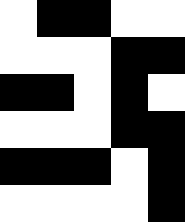[["white", "black", "black", "white", "white"], ["white", "white", "white", "black", "black"], ["black", "black", "white", "black", "white"], ["white", "white", "white", "black", "black"], ["black", "black", "black", "white", "black"], ["white", "white", "white", "white", "black"]]